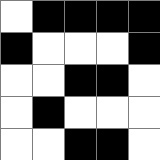[["white", "black", "black", "black", "black"], ["black", "white", "white", "white", "black"], ["white", "white", "black", "black", "white"], ["white", "black", "white", "white", "white"], ["white", "white", "black", "black", "white"]]